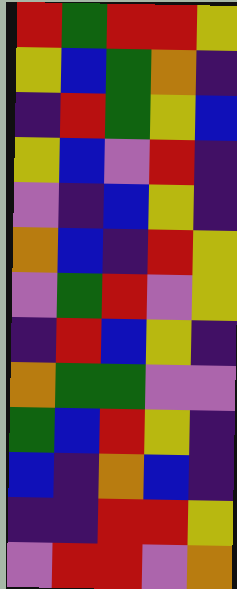[["red", "green", "red", "red", "yellow"], ["yellow", "blue", "green", "orange", "indigo"], ["indigo", "red", "green", "yellow", "blue"], ["yellow", "blue", "violet", "red", "indigo"], ["violet", "indigo", "blue", "yellow", "indigo"], ["orange", "blue", "indigo", "red", "yellow"], ["violet", "green", "red", "violet", "yellow"], ["indigo", "red", "blue", "yellow", "indigo"], ["orange", "green", "green", "violet", "violet"], ["green", "blue", "red", "yellow", "indigo"], ["blue", "indigo", "orange", "blue", "indigo"], ["indigo", "indigo", "red", "red", "yellow"], ["violet", "red", "red", "violet", "orange"]]